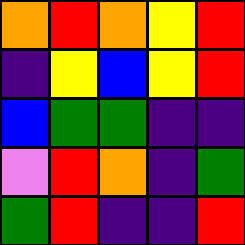[["orange", "red", "orange", "yellow", "red"], ["indigo", "yellow", "blue", "yellow", "red"], ["blue", "green", "green", "indigo", "indigo"], ["violet", "red", "orange", "indigo", "green"], ["green", "red", "indigo", "indigo", "red"]]